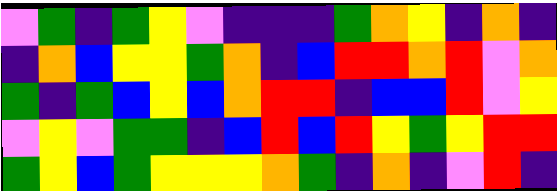[["violet", "green", "indigo", "green", "yellow", "violet", "indigo", "indigo", "indigo", "green", "orange", "yellow", "indigo", "orange", "indigo"], ["indigo", "orange", "blue", "yellow", "yellow", "green", "orange", "indigo", "blue", "red", "red", "orange", "red", "violet", "orange"], ["green", "indigo", "green", "blue", "yellow", "blue", "orange", "red", "red", "indigo", "blue", "blue", "red", "violet", "yellow"], ["violet", "yellow", "violet", "green", "green", "indigo", "blue", "red", "blue", "red", "yellow", "green", "yellow", "red", "red"], ["green", "yellow", "blue", "green", "yellow", "yellow", "yellow", "orange", "green", "indigo", "orange", "indigo", "violet", "red", "indigo"]]